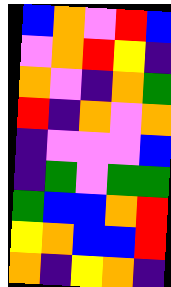[["blue", "orange", "violet", "red", "blue"], ["violet", "orange", "red", "yellow", "indigo"], ["orange", "violet", "indigo", "orange", "green"], ["red", "indigo", "orange", "violet", "orange"], ["indigo", "violet", "violet", "violet", "blue"], ["indigo", "green", "violet", "green", "green"], ["green", "blue", "blue", "orange", "red"], ["yellow", "orange", "blue", "blue", "red"], ["orange", "indigo", "yellow", "orange", "indigo"]]